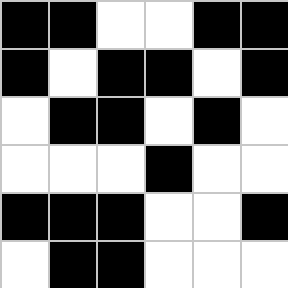[["black", "black", "white", "white", "black", "black"], ["black", "white", "black", "black", "white", "black"], ["white", "black", "black", "white", "black", "white"], ["white", "white", "white", "black", "white", "white"], ["black", "black", "black", "white", "white", "black"], ["white", "black", "black", "white", "white", "white"]]